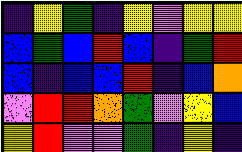[["indigo", "yellow", "green", "indigo", "yellow", "violet", "yellow", "yellow"], ["blue", "green", "blue", "red", "blue", "indigo", "green", "red"], ["blue", "indigo", "blue", "blue", "red", "indigo", "blue", "orange"], ["violet", "red", "red", "orange", "green", "violet", "yellow", "blue"], ["yellow", "red", "violet", "violet", "green", "indigo", "yellow", "indigo"]]